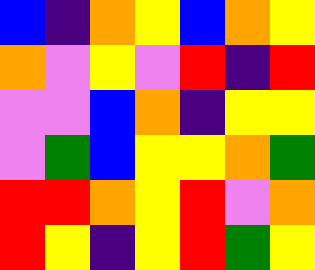[["blue", "indigo", "orange", "yellow", "blue", "orange", "yellow"], ["orange", "violet", "yellow", "violet", "red", "indigo", "red"], ["violet", "violet", "blue", "orange", "indigo", "yellow", "yellow"], ["violet", "green", "blue", "yellow", "yellow", "orange", "green"], ["red", "red", "orange", "yellow", "red", "violet", "orange"], ["red", "yellow", "indigo", "yellow", "red", "green", "yellow"]]